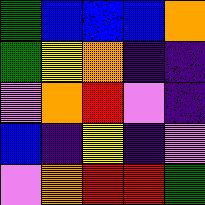[["green", "blue", "blue", "blue", "orange"], ["green", "yellow", "orange", "indigo", "indigo"], ["violet", "orange", "red", "violet", "indigo"], ["blue", "indigo", "yellow", "indigo", "violet"], ["violet", "orange", "red", "red", "green"]]